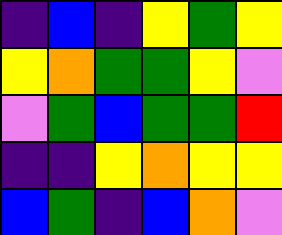[["indigo", "blue", "indigo", "yellow", "green", "yellow"], ["yellow", "orange", "green", "green", "yellow", "violet"], ["violet", "green", "blue", "green", "green", "red"], ["indigo", "indigo", "yellow", "orange", "yellow", "yellow"], ["blue", "green", "indigo", "blue", "orange", "violet"]]